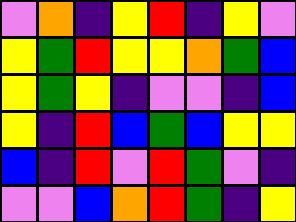[["violet", "orange", "indigo", "yellow", "red", "indigo", "yellow", "violet"], ["yellow", "green", "red", "yellow", "yellow", "orange", "green", "blue"], ["yellow", "green", "yellow", "indigo", "violet", "violet", "indigo", "blue"], ["yellow", "indigo", "red", "blue", "green", "blue", "yellow", "yellow"], ["blue", "indigo", "red", "violet", "red", "green", "violet", "indigo"], ["violet", "violet", "blue", "orange", "red", "green", "indigo", "yellow"]]